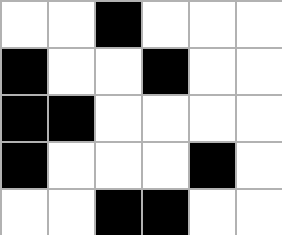[["white", "white", "black", "white", "white", "white"], ["black", "white", "white", "black", "white", "white"], ["black", "black", "white", "white", "white", "white"], ["black", "white", "white", "white", "black", "white"], ["white", "white", "black", "black", "white", "white"]]